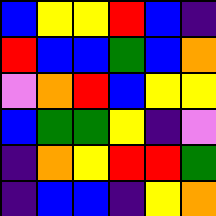[["blue", "yellow", "yellow", "red", "blue", "indigo"], ["red", "blue", "blue", "green", "blue", "orange"], ["violet", "orange", "red", "blue", "yellow", "yellow"], ["blue", "green", "green", "yellow", "indigo", "violet"], ["indigo", "orange", "yellow", "red", "red", "green"], ["indigo", "blue", "blue", "indigo", "yellow", "orange"]]